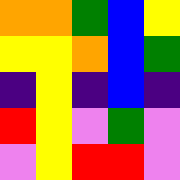[["orange", "orange", "green", "blue", "yellow"], ["yellow", "yellow", "orange", "blue", "green"], ["indigo", "yellow", "indigo", "blue", "indigo"], ["red", "yellow", "violet", "green", "violet"], ["violet", "yellow", "red", "red", "violet"]]